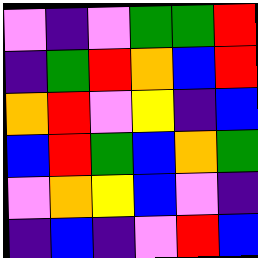[["violet", "indigo", "violet", "green", "green", "red"], ["indigo", "green", "red", "orange", "blue", "red"], ["orange", "red", "violet", "yellow", "indigo", "blue"], ["blue", "red", "green", "blue", "orange", "green"], ["violet", "orange", "yellow", "blue", "violet", "indigo"], ["indigo", "blue", "indigo", "violet", "red", "blue"]]